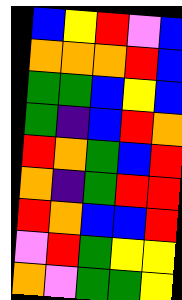[["blue", "yellow", "red", "violet", "blue"], ["orange", "orange", "orange", "red", "blue"], ["green", "green", "blue", "yellow", "blue"], ["green", "indigo", "blue", "red", "orange"], ["red", "orange", "green", "blue", "red"], ["orange", "indigo", "green", "red", "red"], ["red", "orange", "blue", "blue", "red"], ["violet", "red", "green", "yellow", "yellow"], ["orange", "violet", "green", "green", "yellow"]]